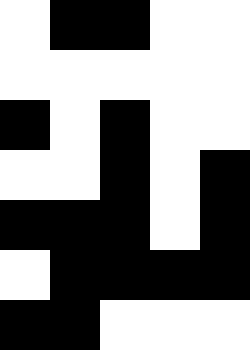[["white", "black", "black", "white", "white"], ["white", "white", "white", "white", "white"], ["black", "white", "black", "white", "white"], ["white", "white", "black", "white", "black"], ["black", "black", "black", "white", "black"], ["white", "black", "black", "black", "black"], ["black", "black", "white", "white", "white"]]